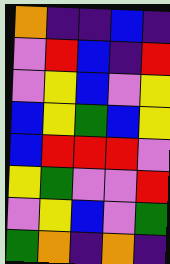[["orange", "indigo", "indigo", "blue", "indigo"], ["violet", "red", "blue", "indigo", "red"], ["violet", "yellow", "blue", "violet", "yellow"], ["blue", "yellow", "green", "blue", "yellow"], ["blue", "red", "red", "red", "violet"], ["yellow", "green", "violet", "violet", "red"], ["violet", "yellow", "blue", "violet", "green"], ["green", "orange", "indigo", "orange", "indigo"]]